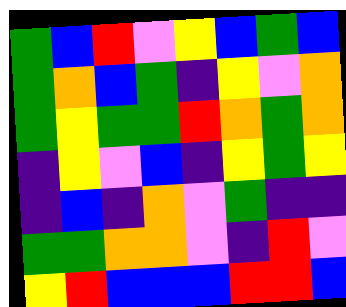[["green", "blue", "red", "violet", "yellow", "blue", "green", "blue"], ["green", "orange", "blue", "green", "indigo", "yellow", "violet", "orange"], ["green", "yellow", "green", "green", "red", "orange", "green", "orange"], ["indigo", "yellow", "violet", "blue", "indigo", "yellow", "green", "yellow"], ["indigo", "blue", "indigo", "orange", "violet", "green", "indigo", "indigo"], ["green", "green", "orange", "orange", "violet", "indigo", "red", "violet"], ["yellow", "red", "blue", "blue", "blue", "red", "red", "blue"]]